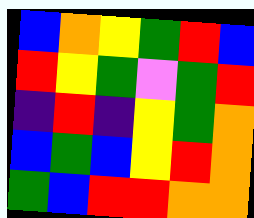[["blue", "orange", "yellow", "green", "red", "blue"], ["red", "yellow", "green", "violet", "green", "red"], ["indigo", "red", "indigo", "yellow", "green", "orange"], ["blue", "green", "blue", "yellow", "red", "orange"], ["green", "blue", "red", "red", "orange", "orange"]]